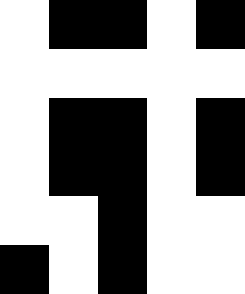[["white", "black", "black", "white", "black"], ["white", "white", "white", "white", "white"], ["white", "black", "black", "white", "black"], ["white", "black", "black", "white", "black"], ["white", "white", "black", "white", "white"], ["black", "white", "black", "white", "white"]]